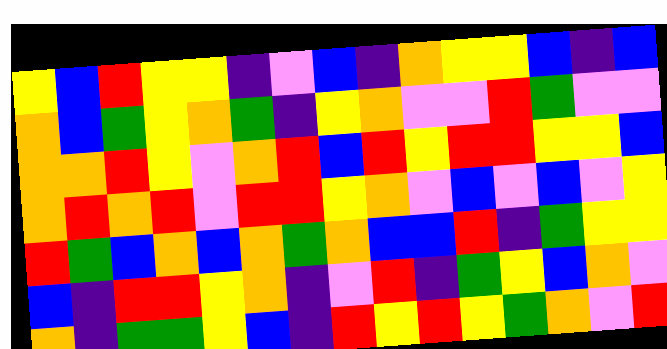[["yellow", "blue", "red", "yellow", "yellow", "indigo", "violet", "blue", "indigo", "orange", "yellow", "yellow", "blue", "indigo", "blue"], ["orange", "blue", "green", "yellow", "orange", "green", "indigo", "yellow", "orange", "violet", "violet", "red", "green", "violet", "violet"], ["orange", "orange", "red", "yellow", "violet", "orange", "red", "blue", "red", "yellow", "red", "red", "yellow", "yellow", "blue"], ["orange", "red", "orange", "red", "violet", "red", "red", "yellow", "orange", "violet", "blue", "violet", "blue", "violet", "yellow"], ["red", "green", "blue", "orange", "blue", "orange", "green", "orange", "blue", "blue", "red", "indigo", "green", "yellow", "yellow"], ["blue", "indigo", "red", "red", "yellow", "orange", "indigo", "violet", "red", "indigo", "green", "yellow", "blue", "orange", "violet"], ["orange", "indigo", "green", "green", "yellow", "blue", "indigo", "red", "yellow", "red", "yellow", "green", "orange", "violet", "red"]]